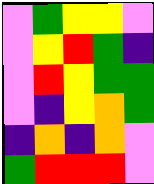[["violet", "green", "yellow", "yellow", "violet"], ["violet", "yellow", "red", "green", "indigo"], ["violet", "red", "yellow", "green", "green"], ["violet", "indigo", "yellow", "orange", "green"], ["indigo", "orange", "indigo", "orange", "violet"], ["green", "red", "red", "red", "violet"]]